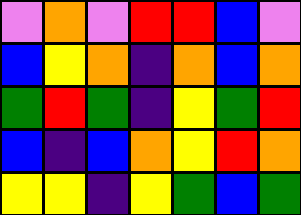[["violet", "orange", "violet", "red", "red", "blue", "violet"], ["blue", "yellow", "orange", "indigo", "orange", "blue", "orange"], ["green", "red", "green", "indigo", "yellow", "green", "red"], ["blue", "indigo", "blue", "orange", "yellow", "red", "orange"], ["yellow", "yellow", "indigo", "yellow", "green", "blue", "green"]]